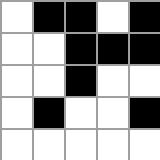[["white", "black", "black", "white", "black"], ["white", "white", "black", "black", "black"], ["white", "white", "black", "white", "white"], ["white", "black", "white", "white", "black"], ["white", "white", "white", "white", "white"]]